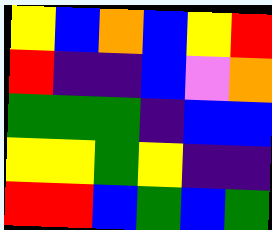[["yellow", "blue", "orange", "blue", "yellow", "red"], ["red", "indigo", "indigo", "blue", "violet", "orange"], ["green", "green", "green", "indigo", "blue", "blue"], ["yellow", "yellow", "green", "yellow", "indigo", "indigo"], ["red", "red", "blue", "green", "blue", "green"]]